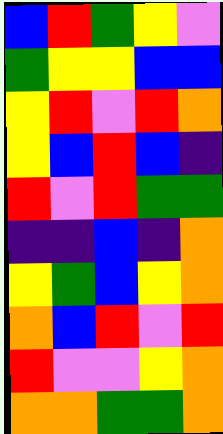[["blue", "red", "green", "yellow", "violet"], ["green", "yellow", "yellow", "blue", "blue"], ["yellow", "red", "violet", "red", "orange"], ["yellow", "blue", "red", "blue", "indigo"], ["red", "violet", "red", "green", "green"], ["indigo", "indigo", "blue", "indigo", "orange"], ["yellow", "green", "blue", "yellow", "orange"], ["orange", "blue", "red", "violet", "red"], ["red", "violet", "violet", "yellow", "orange"], ["orange", "orange", "green", "green", "orange"]]